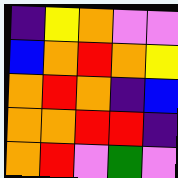[["indigo", "yellow", "orange", "violet", "violet"], ["blue", "orange", "red", "orange", "yellow"], ["orange", "red", "orange", "indigo", "blue"], ["orange", "orange", "red", "red", "indigo"], ["orange", "red", "violet", "green", "violet"]]